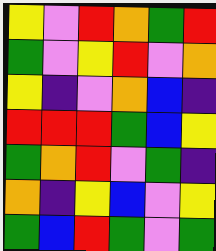[["yellow", "violet", "red", "orange", "green", "red"], ["green", "violet", "yellow", "red", "violet", "orange"], ["yellow", "indigo", "violet", "orange", "blue", "indigo"], ["red", "red", "red", "green", "blue", "yellow"], ["green", "orange", "red", "violet", "green", "indigo"], ["orange", "indigo", "yellow", "blue", "violet", "yellow"], ["green", "blue", "red", "green", "violet", "green"]]